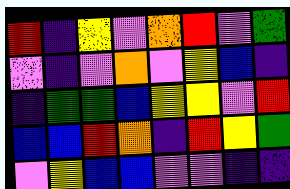[["red", "indigo", "yellow", "violet", "orange", "red", "violet", "green"], ["violet", "indigo", "violet", "orange", "violet", "yellow", "blue", "indigo"], ["indigo", "green", "green", "blue", "yellow", "yellow", "violet", "red"], ["blue", "blue", "red", "orange", "indigo", "red", "yellow", "green"], ["violet", "yellow", "blue", "blue", "violet", "violet", "indigo", "indigo"]]